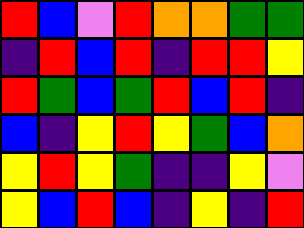[["red", "blue", "violet", "red", "orange", "orange", "green", "green"], ["indigo", "red", "blue", "red", "indigo", "red", "red", "yellow"], ["red", "green", "blue", "green", "red", "blue", "red", "indigo"], ["blue", "indigo", "yellow", "red", "yellow", "green", "blue", "orange"], ["yellow", "red", "yellow", "green", "indigo", "indigo", "yellow", "violet"], ["yellow", "blue", "red", "blue", "indigo", "yellow", "indigo", "red"]]